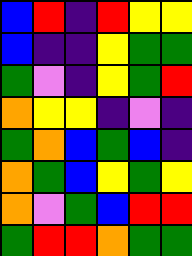[["blue", "red", "indigo", "red", "yellow", "yellow"], ["blue", "indigo", "indigo", "yellow", "green", "green"], ["green", "violet", "indigo", "yellow", "green", "red"], ["orange", "yellow", "yellow", "indigo", "violet", "indigo"], ["green", "orange", "blue", "green", "blue", "indigo"], ["orange", "green", "blue", "yellow", "green", "yellow"], ["orange", "violet", "green", "blue", "red", "red"], ["green", "red", "red", "orange", "green", "green"]]